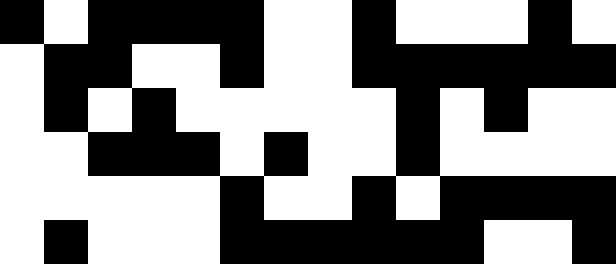[["black", "white", "black", "black", "black", "black", "white", "white", "black", "white", "white", "white", "black", "white"], ["white", "black", "black", "white", "white", "black", "white", "white", "black", "black", "black", "black", "black", "black"], ["white", "black", "white", "black", "white", "white", "white", "white", "white", "black", "white", "black", "white", "white"], ["white", "white", "black", "black", "black", "white", "black", "white", "white", "black", "white", "white", "white", "white"], ["white", "white", "white", "white", "white", "black", "white", "white", "black", "white", "black", "black", "black", "black"], ["white", "black", "white", "white", "white", "black", "black", "black", "black", "black", "black", "white", "white", "black"]]